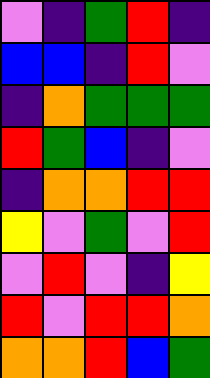[["violet", "indigo", "green", "red", "indigo"], ["blue", "blue", "indigo", "red", "violet"], ["indigo", "orange", "green", "green", "green"], ["red", "green", "blue", "indigo", "violet"], ["indigo", "orange", "orange", "red", "red"], ["yellow", "violet", "green", "violet", "red"], ["violet", "red", "violet", "indigo", "yellow"], ["red", "violet", "red", "red", "orange"], ["orange", "orange", "red", "blue", "green"]]